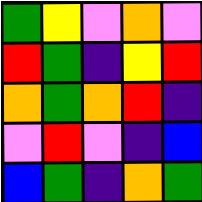[["green", "yellow", "violet", "orange", "violet"], ["red", "green", "indigo", "yellow", "red"], ["orange", "green", "orange", "red", "indigo"], ["violet", "red", "violet", "indigo", "blue"], ["blue", "green", "indigo", "orange", "green"]]